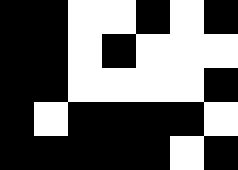[["black", "black", "white", "white", "black", "white", "black"], ["black", "black", "white", "black", "white", "white", "white"], ["black", "black", "white", "white", "white", "white", "black"], ["black", "white", "black", "black", "black", "black", "white"], ["black", "black", "black", "black", "black", "white", "black"]]